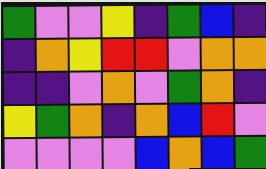[["green", "violet", "violet", "yellow", "indigo", "green", "blue", "indigo"], ["indigo", "orange", "yellow", "red", "red", "violet", "orange", "orange"], ["indigo", "indigo", "violet", "orange", "violet", "green", "orange", "indigo"], ["yellow", "green", "orange", "indigo", "orange", "blue", "red", "violet"], ["violet", "violet", "violet", "violet", "blue", "orange", "blue", "green"]]